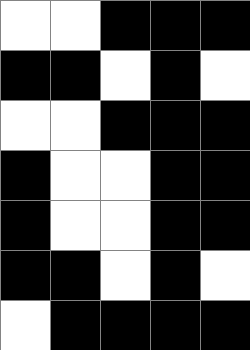[["white", "white", "black", "black", "black"], ["black", "black", "white", "black", "white"], ["white", "white", "black", "black", "black"], ["black", "white", "white", "black", "black"], ["black", "white", "white", "black", "black"], ["black", "black", "white", "black", "white"], ["white", "black", "black", "black", "black"]]